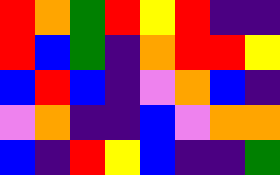[["red", "orange", "green", "red", "yellow", "red", "indigo", "indigo"], ["red", "blue", "green", "indigo", "orange", "red", "red", "yellow"], ["blue", "red", "blue", "indigo", "violet", "orange", "blue", "indigo"], ["violet", "orange", "indigo", "indigo", "blue", "violet", "orange", "orange"], ["blue", "indigo", "red", "yellow", "blue", "indigo", "indigo", "green"]]